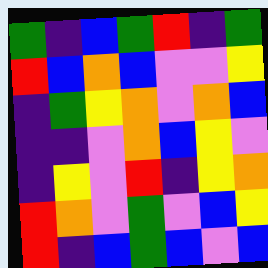[["green", "indigo", "blue", "green", "red", "indigo", "green"], ["red", "blue", "orange", "blue", "violet", "violet", "yellow"], ["indigo", "green", "yellow", "orange", "violet", "orange", "blue"], ["indigo", "indigo", "violet", "orange", "blue", "yellow", "violet"], ["indigo", "yellow", "violet", "red", "indigo", "yellow", "orange"], ["red", "orange", "violet", "green", "violet", "blue", "yellow"], ["red", "indigo", "blue", "green", "blue", "violet", "blue"]]